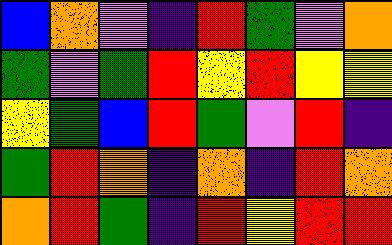[["blue", "orange", "violet", "indigo", "red", "green", "violet", "orange"], ["green", "violet", "green", "red", "yellow", "red", "yellow", "yellow"], ["yellow", "green", "blue", "red", "green", "violet", "red", "indigo"], ["green", "red", "orange", "indigo", "orange", "indigo", "red", "orange"], ["orange", "red", "green", "indigo", "red", "yellow", "red", "red"]]